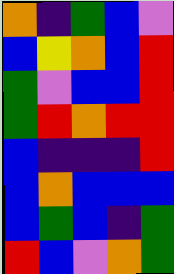[["orange", "indigo", "green", "blue", "violet"], ["blue", "yellow", "orange", "blue", "red"], ["green", "violet", "blue", "blue", "red"], ["green", "red", "orange", "red", "red"], ["blue", "indigo", "indigo", "indigo", "red"], ["blue", "orange", "blue", "blue", "blue"], ["blue", "green", "blue", "indigo", "green"], ["red", "blue", "violet", "orange", "green"]]